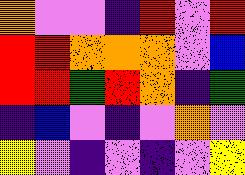[["orange", "violet", "violet", "indigo", "red", "violet", "red"], ["red", "red", "orange", "orange", "orange", "violet", "blue"], ["red", "red", "green", "red", "orange", "indigo", "green"], ["indigo", "blue", "violet", "indigo", "violet", "orange", "violet"], ["yellow", "violet", "indigo", "violet", "indigo", "violet", "yellow"]]